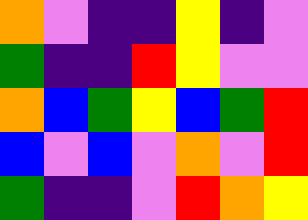[["orange", "violet", "indigo", "indigo", "yellow", "indigo", "violet"], ["green", "indigo", "indigo", "red", "yellow", "violet", "violet"], ["orange", "blue", "green", "yellow", "blue", "green", "red"], ["blue", "violet", "blue", "violet", "orange", "violet", "red"], ["green", "indigo", "indigo", "violet", "red", "orange", "yellow"]]